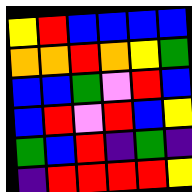[["yellow", "red", "blue", "blue", "blue", "blue"], ["orange", "orange", "red", "orange", "yellow", "green"], ["blue", "blue", "green", "violet", "red", "blue"], ["blue", "red", "violet", "red", "blue", "yellow"], ["green", "blue", "red", "indigo", "green", "indigo"], ["indigo", "red", "red", "red", "red", "yellow"]]